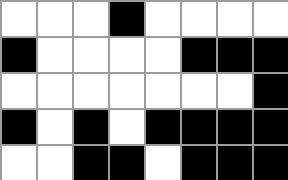[["white", "white", "white", "black", "white", "white", "white", "white"], ["black", "white", "white", "white", "white", "black", "black", "black"], ["white", "white", "white", "white", "white", "white", "white", "black"], ["black", "white", "black", "white", "black", "black", "black", "black"], ["white", "white", "black", "black", "white", "black", "black", "black"]]